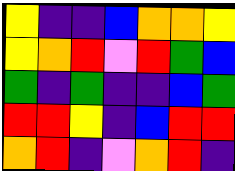[["yellow", "indigo", "indigo", "blue", "orange", "orange", "yellow"], ["yellow", "orange", "red", "violet", "red", "green", "blue"], ["green", "indigo", "green", "indigo", "indigo", "blue", "green"], ["red", "red", "yellow", "indigo", "blue", "red", "red"], ["orange", "red", "indigo", "violet", "orange", "red", "indigo"]]